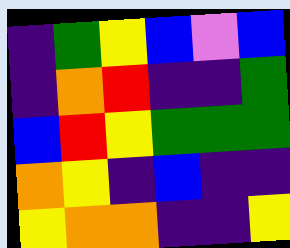[["indigo", "green", "yellow", "blue", "violet", "blue"], ["indigo", "orange", "red", "indigo", "indigo", "green"], ["blue", "red", "yellow", "green", "green", "green"], ["orange", "yellow", "indigo", "blue", "indigo", "indigo"], ["yellow", "orange", "orange", "indigo", "indigo", "yellow"]]